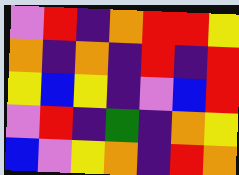[["violet", "red", "indigo", "orange", "red", "red", "yellow"], ["orange", "indigo", "orange", "indigo", "red", "indigo", "red"], ["yellow", "blue", "yellow", "indigo", "violet", "blue", "red"], ["violet", "red", "indigo", "green", "indigo", "orange", "yellow"], ["blue", "violet", "yellow", "orange", "indigo", "red", "orange"]]